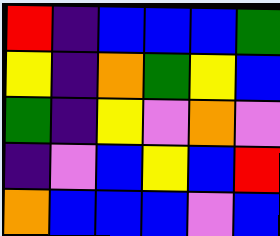[["red", "indigo", "blue", "blue", "blue", "green"], ["yellow", "indigo", "orange", "green", "yellow", "blue"], ["green", "indigo", "yellow", "violet", "orange", "violet"], ["indigo", "violet", "blue", "yellow", "blue", "red"], ["orange", "blue", "blue", "blue", "violet", "blue"]]